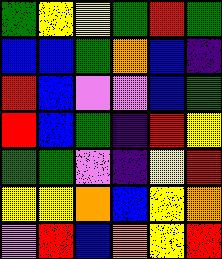[["green", "yellow", "yellow", "green", "red", "green"], ["blue", "blue", "green", "orange", "blue", "indigo"], ["red", "blue", "violet", "violet", "blue", "green"], ["red", "blue", "green", "indigo", "red", "yellow"], ["green", "green", "violet", "indigo", "yellow", "red"], ["yellow", "yellow", "orange", "blue", "yellow", "orange"], ["violet", "red", "blue", "orange", "yellow", "red"]]